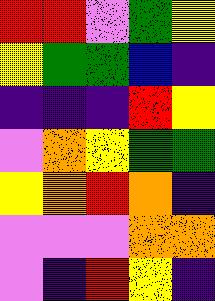[["red", "red", "violet", "green", "yellow"], ["yellow", "green", "green", "blue", "indigo"], ["indigo", "indigo", "indigo", "red", "yellow"], ["violet", "orange", "yellow", "green", "green"], ["yellow", "orange", "red", "orange", "indigo"], ["violet", "violet", "violet", "orange", "orange"], ["violet", "indigo", "red", "yellow", "indigo"]]